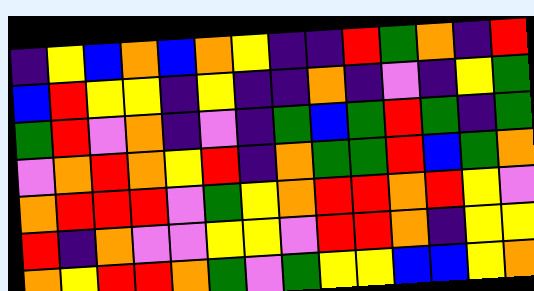[["indigo", "yellow", "blue", "orange", "blue", "orange", "yellow", "indigo", "indigo", "red", "green", "orange", "indigo", "red"], ["blue", "red", "yellow", "yellow", "indigo", "yellow", "indigo", "indigo", "orange", "indigo", "violet", "indigo", "yellow", "green"], ["green", "red", "violet", "orange", "indigo", "violet", "indigo", "green", "blue", "green", "red", "green", "indigo", "green"], ["violet", "orange", "red", "orange", "yellow", "red", "indigo", "orange", "green", "green", "red", "blue", "green", "orange"], ["orange", "red", "red", "red", "violet", "green", "yellow", "orange", "red", "red", "orange", "red", "yellow", "violet"], ["red", "indigo", "orange", "violet", "violet", "yellow", "yellow", "violet", "red", "red", "orange", "indigo", "yellow", "yellow"], ["orange", "yellow", "red", "red", "orange", "green", "violet", "green", "yellow", "yellow", "blue", "blue", "yellow", "orange"]]